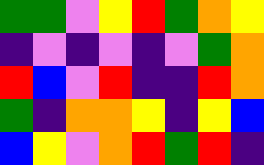[["green", "green", "violet", "yellow", "red", "green", "orange", "yellow"], ["indigo", "violet", "indigo", "violet", "indigo", "violet", "green", "orange"], ["red", "blue", "violet", "red", "indigo", "indigo", "red", "orange"], ["green", "indigo", "orange", "orange", "yellow", "indigo", "yellow", "blue"], ["blue", "yellow", "violet", "orange", "red", "green", "red", "indigo"]]